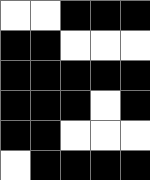[["white", "white", "black", "black", "black"], ["black", "black", "white", "white", "white"], ["black", "black", "black", "black", "black"], ["black", "black", "black", "white", "black"], ["black", "black", "white", "white", "white"], ["white", "black", "black", "black", "black"]]